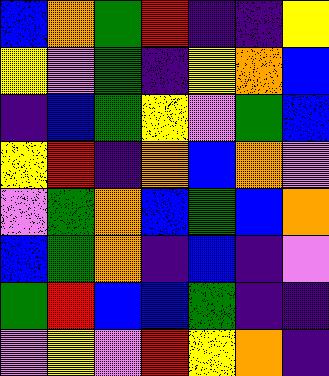[["blue", "orange", "green", "red", "indigo", "indigo", "yellow"], ["yellow", "violet", "green", "indigo", "yellow", "orange", "blue"], ["indigo", "blue", "green", "yellow", "violet", "green", "blue"], ["yellow", "red", "indigo", "orange", "blue", "orange", "violet"], ["violet", "green", "orange", "blue", "green", "blue", "orange"], ["blue", "green", "orange", "indigo", "blue", "indigo", "violet"], ["green", "red", "blue", "blue", "green", "indigo", "indigo"], ["violet", "yellow", "violet", "red", "yellow", "orange", "indigo"]]